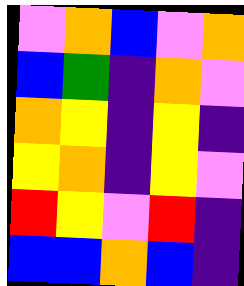[["violet", "orange", "blue", "violet", "orange"], ["blue", "green", "indigo", "orange", "violet"], ["orange", "yellow", "indigo", "yellow", "indigo"], ["yellow", "orange", "indigo", "yellow", "violet"], ["red", "yellow", "violet", "red", "indigo"], ["blue", "blue", "orange", "blue", "indigo"]]